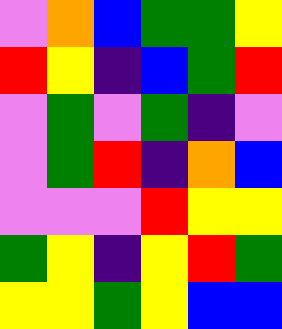[["violet", "orange", "blue", "green", "green", "yellow"], ["red", "yellow", "indigo", "blue", "green", "red"], ["violet", "green", "violet", "green", "indigo", "violet"], ["violet", "green", "red", "indigo", "orange", "blue"], ["violet", "violet", "violet", "red", "yellow", "yellow"], ["green", "yellow", "indigo", "yellow", "red", "green"], ["yellow", "yellow", "green", "yellow", "blue", "blue"]]